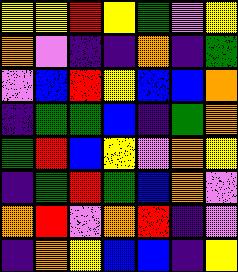[["yellow", "yellow", "red", "yellow", "green", "violet", "yellow"], ["orange", "violet", "indigo", "indigo", "orange", "indigo", "green"], ["violet", "blue", "red", "yellow", "blue", "blue", "orange"], ["indigo", "green", "green", "blue", "indigo", "green", "orange"], ["green", "red", "blue", "yellow", "violet", "orange", "yellow"], ["indigo", "green", "red", "green", "blue", "orange", "violet"], ["orange", "red", "violet", "orange", "red", "indigo", "violet"], ["indigo", "orange", "yellow", "blue", "blue", "indigo", "yellow"]]